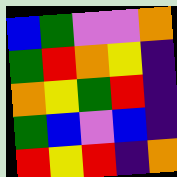[["blue", "green", "violet", "violet", "orange"], ["green", "red", "orange", "yellow", "indigo"], ["orange", "yellow", "green", "red", "indigo"], ["green", "blue", "violet", "blue", "indigo"], ["red", "yellow", "red", "indigo", "orange"]]